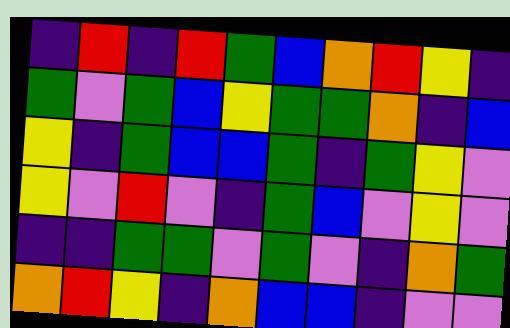[["indigo", "red", "indigo", "red", "green", "blue", "orange", "red", "yellow", "indigo"], ["green", "violet", "green", "blue", "yellow", "green", "green", "orange", "indigo", "blue"], ["yellow", "indigo", "green", "blue", "blue", "green", "indigo", "green", "yellow", "violet"], ["yellow", "violet", "red", "violet", "indigo", "green", "blue", "violet", "yellow", "violet"], ["indigo", "indigo", "green", "green", "violet", "green", "violet", "indigo", "orange", "green"], ["orange", "red", "yellow", "indigo", "orange", "blue", "blue", "indigo", "violet", "violet"]]